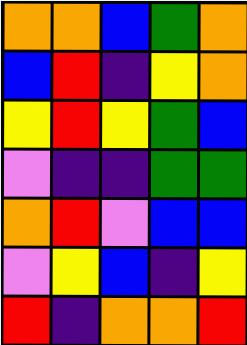[["orange", "orange", "blue", "green", "orange"], ["blue", "red", "indigo", "yellow", "orange"], ["yellow", "red", "yellow", "green", "blue"], ["violet", "indigo", "indigo", "green", "green"], ["orange", "red", "violet", "blue", "blue"], ["violet", "yellow", "blue", "indigo", "yellow"], ["red", "indigo", "orange", "orange", "red"]]